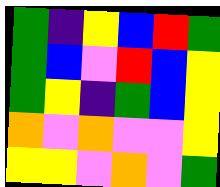[["green", "indigo", "yellow", "blue", "red", "green"], ["green", "blue", "violet", "red", "blue", "yellow"], ["green", "yellow", "indigo", "green", "blue", "yellow"], ["orange", "violet", "orange", "violet", "violet", "yellow"], ["yellow", "yellow", "violet", "orange", "violet", "green"]]